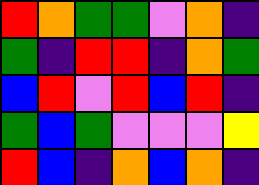[["red", "orange", "green", "green", "violet", "orange", "indigo"], ["green", "indigo", "red", "red", "indigo", "orange", "green"], ["blue", "red", "violet", "red", "blue", "red", "indigo"], ["green", "blue", "green", "violet", "violet", "violet", "yellow"], ["red", "blue", "indigo", "orange", "blue", "orange", "indigo"]]